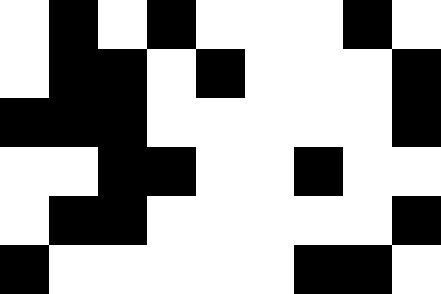[["white", "black", "white", "black", "white", "white", "white", "black", "white"], ["white", "black", "black", "white", "black", "white", "white", "white", "black"], ["black", "black", "black", "white", "white", "white", "white", "white", "black"], ["white", "white", "black", "black", "white", "white", "black", "white", "white"], ["white", "black", "black", "white", "white", "white", "white", "white", "black"], ["black", "white", "white", "white", "white", "white", "black", "black", "white"]]